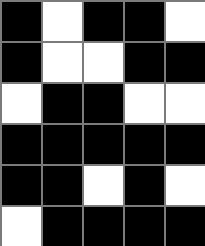[["black", "white", "black", "black", "white"], ["black", "white", "white", "black", "black"], ["white", "black", "black", "white", "white"], ["black", "black", "black", "black", "black"], ["black", "black", "white", "black", "white"], ["white", "black", "black", "black", "black"]]